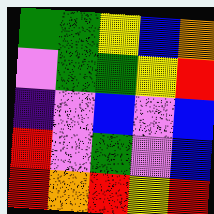[["green", "green", "yellow", "blue", "orange"], ["violet", "green", "green", "yellow", "red"], ["indigo", "violet", "blue", "violet", "blue"], ["red", "violet", "green", "violet", "blue"], ["red", "orange", "red", "yellow", "red"]]